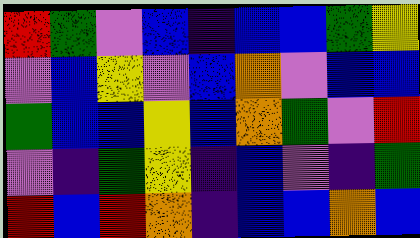[["red", "green", "violet", "blue", "indigo", "blue", "blue", "green", "yellow"], ["violet", "blue", "yellow", "violet", "blue", "orange", "violet", "blue", "blue"], ["green", "blue", "blue", "yellow", "blue", "orange", "green", "violet", "red"], ["violet", "indigo", "green", "yellow", "indigo", "blue", "violet", "indigo", "green"], ["red", "blue", "red", "orange", "indigo", "blue", "blue", "orange", "blue"]]